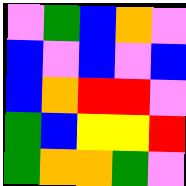[["violet", "green", "blue", "orange", "violet"], ["blue", "violet", "blue", "violet", "blue"], ["blue", "orange", "red", "red", "violet"], ["green", "blue", "yellow", "yellow", "red"], ["green", "orange", "orange", "green", "violet"]]